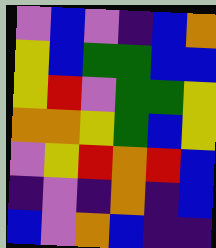[["violet", "blue", "violet", "indigo", "blue", "orange"], ["yellow", "blue", "green", "green", "blue", "blue"], ["yellow", "red", "violet", "green", "green", "yellow"], ["orange", "orange", "yellow", "green", "blue", "yellow"], ["violet", "yellow", "red", "orange", "red", "blue"], ["indigo", "violet", "indigo", "orange", "indigo", "blue"], ["blue", "violet", "orange", "blue", "indigo", "indigo"]]